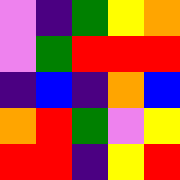[["violet", "indigo", "green", "yellow", "orange"], ["violet", "green", "red", "red", "red"], ["indigo", "blue", "indigo", "orange", "blue"], ["orange", "red", "green", "violet", "yellow"], ["red", "red", "indigo", "yellow", "red"]]